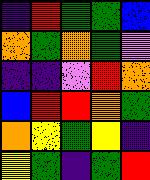[["indigo", "red", "green", "green", "blue"], ["orange", "green", "orange", "green", "violet"], ["indigo", "indigo", "violet", "red", "orange"], ["blue", "red", "red", "orange", "green"], ["orange", "yellow", "green", "yellow", "indigo"], ["yellow", "green", "indigo", "green", "red"]]